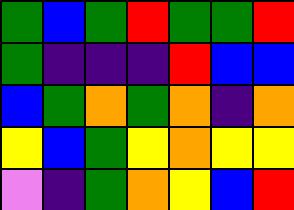[["green", "blue", "green", "red", "green", "green", "red"], ["green", "indigo", "indigo", "indigo", "red", "blue", "blue"], ["blue", "green", "orange", "green", "orange", "indigo", "orange"], ["yellow", "blue", "green", "yellow", "orange", "yellow", "yellow"], ["violet", "indigo", "green", "orange", "yellow", "blue", "red"]]